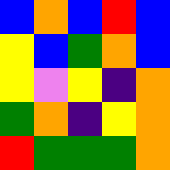[["blue", "orange", "blue", "red", "blue"], ["yellow", "blue", "green", "orange", "blue"], ["yellow", "violet", "yellow", "indigo", "orange"], ["green", "orange", "indigo", "yellow", "orange"], ["red", "green", "green", "green", "orange"]]